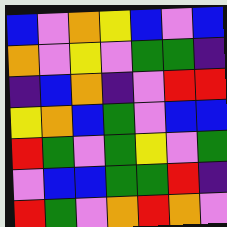[["blue", "violet", "orange", "yellow", "blue", "violet", "blue"], ["orange", "violet", "yellow", "violet", "green", "green", "indigo"], ["indigo", "blue", "orange", "indigo", "violet", "red", "red"], ["yellow", "orange", "blue", "green", "violet", "blue", "blue"], ["red", "green", "violet", "green", "yellow", "violet", "green"], ["violet", "blue", "blue", "green", "green", "red", "indigo"], ["red", "green", "violet", "orange", "red", "orange", "violet"]]